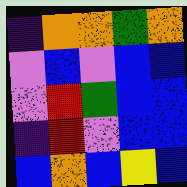[["indigo", "orange", "orange", "green", "orange"], ["violet", "blue", "violet", "blue", "blue"], ["violet", "red", "green", "blue", "blue"], ["indigo", "red", "violet", "blue", "blue"], ["blue", "orange", "blue", "yellow", "blue"]]